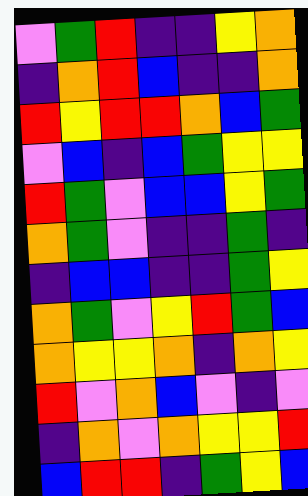[["violet", "green", "red", "indigo", "indigo", "yellow", "orange"], ["indigo", "orange", "red", "blue", "indigo", "indigo", "orange"], ["red", "yellow", "red", "red", "orange", "blue", "green"], ["violet", "blue", "indigo", "blue", "green", "yellow", "yellow"], ["red", "green", "violet", "blue", "blue", "yellow", "green"], ["orange", "green", "violet", "indigo", "indigo", "green", "indigo"], ["indigo", "blue", "blue", "indigo", "indigo", "green", "yellow"], ["orange", "green", "violet", "yellow", "red", "green", "blue"], ["orange", "yellow", "yellow", "orange", "indigo", "orange", "yellow"], ["red", "violet", "orange", "blue", "violet", "indigo", "violet"], ["indigo", "orange", "violet", "orange", "yellow", "yellow", "red"], ["blue", "red", "red", "indigo", "green", "yellow", "blue"]]